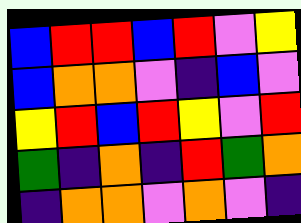[["blue", "red", "red", "blue", "red", "violet", "yellow"], ["blue", "orange", "orange", "violet", "indigo", "blue", "violet"], ["yellow", "red", "blue", "red", "yellow", "violet", "red"], ["green", "indigo", "orange", "indigo", "red", "green", "orange"], ["indigo", "orange", "orange", "violet", "orange", "violet", "indigo"]]